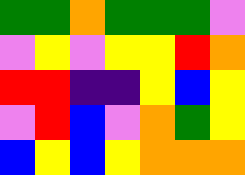[["green", "green", "orange", "green", "green", "green", "violet"], ["violet", "yellow", "violet", "yellow", "yellow", "red", "orange"], ["red", "red", "indigo", "indigo", "yellow", "blue", "yellow"], ["violet", "red", "blue", "violet", "orange", "green", "yellow"], ["blue", "yellow", "blue", "yellow", "orange", "orange", "orange"]]